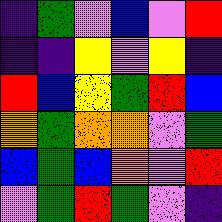[["indigo", "green", "violet", "blue", "violet", "red"], ["indigo", "indigo", "yellow", "violet", "yellow", "indigo"], ["red", "blue", "yellow", "green", "red", "blue"], ["orange", "green", "orange", "orange", "violet", "green"], ["blue", "green", "blue", "orange", "violet", "red"], ["violet", "green", "red", "green", "violet", "indigo"]]